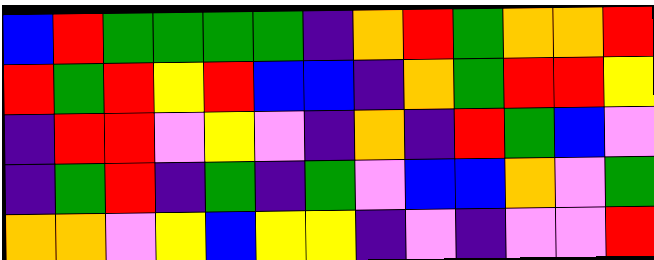[["blue", "red", "green", "green", "green", "green", "indigo", "orange", "red", "green", "orange", "orange", "red"], ["red", "green", "red", "yellow", "red", "blue", "blue", "indigo", "orange", "green", "red", "red", "yellow"], ["indigo", "red", "red", "violet", "yellow", "violet", "indigo", "orange", "indigo", "red", "green", "blue", "violet"], ["indigo", "green", "red", "indigo", "green", "indigo", "green", "violet", "blue", "blue", "orange", "violet", "green"], ["orange", "orange", "violet", "yellow", "blue", "yellow", "yellow", "indigo", "violet", "indigo", "violet", "violet", "red"]]